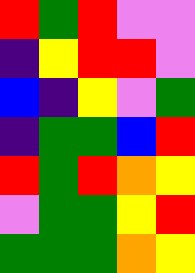[["red", "green", "red", "violet", "violet"], ["indigo", "yellow", "red", "red", "violet"], ["blue", "indigo", "yellow", "violet", "green"], ["indigo", "green", "green", "blue", "red"], ["red", "green", "red", "orange", "yellow"], ["violet", "green", "green", "yellow", "red"], ["green", "green", "green", "orange", "yellow"]]